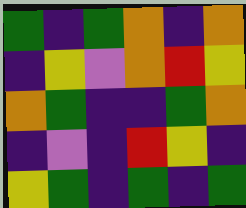[["green", "indigo", "green", "orange", "indigo", "orange"], ["indigo", "yellow", "violet", "orange", "red", "yellow"], ["orange", "green", "indigo", "indigo", "green", "orange"], ["indigo", "violet", "indigo", "red", "yellow", "indigo"], ["yellow", "green", "indigo", "green", "indigo", "green"]]